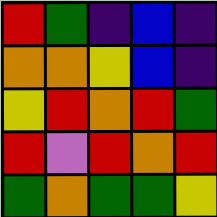[["red", "green", "indigo", "blue", "indigo"], ["orange", "orange", "yellow", "blue", "indigo"], ["yellow", "red", "orange", "red", "green"], ["red", "violet", "red", "orange", "red"], ["green", "orange", "green", "green", "yellow"]]